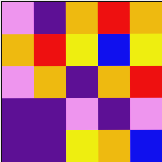[["violet", "indigo", "orange", "red", "orange"], ["orange", "red", "yellow", "blue", "yellow"], ["violet", "orange", "indigo", "orange", "red"], ["indigo", "indigo", "violet", "indigo", "violet"], ["indigo", "indigo", "yellow", "orange", "blue"]]